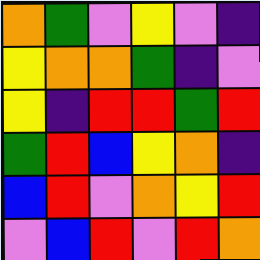[["orange", "green", "violet", "yellow", "violet", "indigo"], ["yellow", "orange", "orange", "green", "indigo", "violet"], ["yellow", "indigo", "red", "red", "green", "red"], ["green", "red", "blue", "yellow", "orange", "indigo"], ["blue", "red", "violet", "orange", "yellow", "red"], ["violet", "blue", "red", "violet", "red", "orange"]]